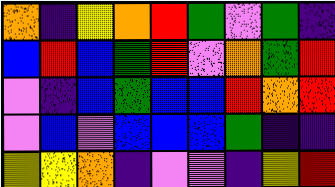[["orange", "indigo", "yellow", "orange", "red", "green", "violet", "green", "indigo"], ["blue", "red", "blue", "green", "red", "violet", "orange", "green", "red"], ["violet", "indigo", "blue", "green", "blue", "blue", "red", "orange", "red"], ["violet", "blue", "violet", "blue", "blue", "blue", "green", "indigo", "indigo"], ["yellow", "yellow", "orange", "indigo", "violet", "violet", "indigo", "yellow", "red"]]